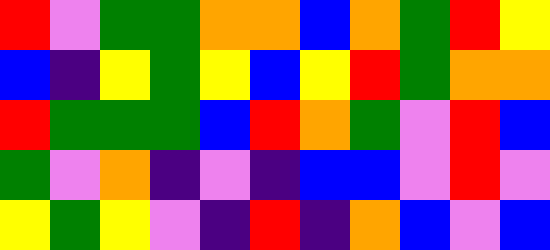[["red", "violet", "green", "green", "orange", "orange", "blue", "orange", "green", "red", "yellow"], ["blue", "indigo", "yellow", "green", "yellow", "blue", "yellow", "red", "green", "orange", "orange"], ["red", "green", "green", "green", "blue", "red", "orange", "green", "violet", "red", "blue"], ["green", "violet", "orange", "indigo", "violet", "indigo", "blue", "blue", "violet", "red", "violet"], ["yellow", "green", "yellow", "violet", "indigo", "red", "indigo", "orange", "blue", "violet", "blue"]]